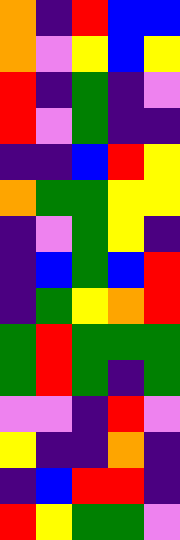[["orange", "indigo", "red", "blue", "blue"], ["orange", "violet", "yellow", "blue", "yellow"], ["red", "indigo", "green", "indigo", "violet"], ["red", "violet", "green", "indigo", "indigo"], ["indigo", "indigo", "blue", "red", "yellow"], ["orange", "green", "green", "yellow", "yellow"], ["indigo", "violet", "green", "yellow", "indigo"], ["indigo", "blue", "green", "blue", "red"], ["indigo", "green", "yellow", "orange", "red"], ["green", "red", "green", "green", "green"], ["green", "red", "green", "indigo", "green"], ["violet", "violet", "indigo", "red", "violet"], ["yellow", "indigo", "indigo", "orange", "indigo"], ["indigo", "blue", "red", "red", "indigo"], ["red", "yellow", "green", "green", "violet"]]